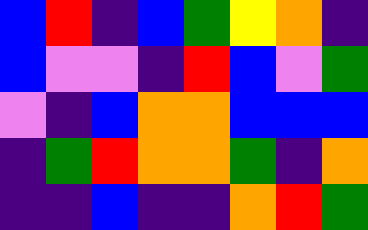[["blue", "red", "indigo", "blue", "green", "yellow", "orange", "indigo"], ["blue", "violet", "violet", "indigo", "red", "blue", "violet", "green"], ["violet", "indigo", "blue", "orange", "orange", "blue", "blue", "blue"], ["indigo", "green", "red", "orange", "orange", "green", "indigo", "orange"], ["indigo", "indigo", "blue", "indigo", "indigo", "orange", "red", "green"]]